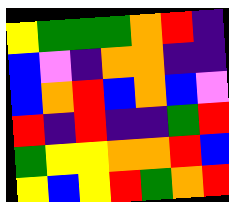[["yellow", "green", "green", "green", "orange", "red", "indigo"], ["blue", "violet", "indigo", "orange", "orange", "indigo", "indigo"], ["blue", "orange", "red", "blue", "orange", "blue", "violet"], ["red", "indigo", "red", "indigo", "indigo", "green", "red"], ["green", "yellow", "yellow", "orange", "orange", "red", "blue"], ["yellow", "blue", "yellow", "red", "green", "orange", "red"]]